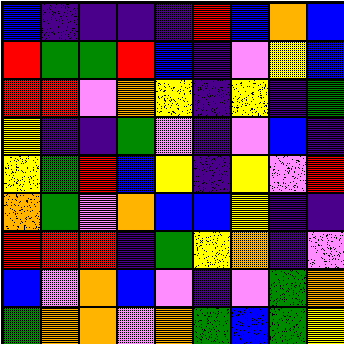[["blue", "indigo", "indigo", "indigo", "indigo", "red", "blue", "orange", "blue"], ["red", "green", "green", "red", "blue", "indigo", "violet", "yellow", "blue"], ["red", "red", "violet", "orange", "yellow", "indigo", "yellow", "indigo", "green"], ["yellow", "indigo", "indigo", "green", "violet", "indigo", "violet", "blue", "indigo"], ["yellow", "green", "red", "blue", "yellow", "indigo", "yellow", "violet", "red"], ["orange", "green", "violet", "orange", "blue", "blue", "yellow", "indigo", "indigo"], ["red", "red", "red", "indigo", "green", "yellow", "orange", "indigo", "violet"], ["blue", "violet", "orange", "blue", "violet", "indigo", "violet", "green", "orange"], ["green", "orange", "orange", "violet", "orange", "green", "blue", "green", "yellow"]]